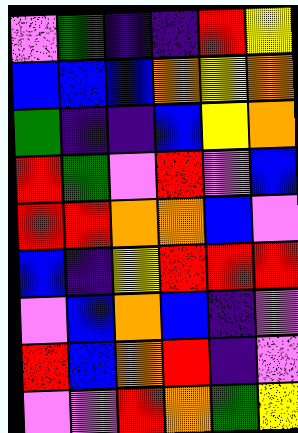[["violet", "green", "indigo", "indigo", "red", "yellow"], ["blue", "blue", "blue", "orange", "yellow", "orange"], ["green", "indigo", "indigo", "blue", "yellow", "orange"], ["red", "green", "violet", "red", "violet", "blue"], ["red", "red", "orange", "orange", "blue", "violet"], ["blue", "indigo", "yellow", "red", "red", "red"], ["violet", "blue", "orange", "blue", "indigo", "violet"], ["red", "blue", "orange", "red", "indigo", "violet"], ["violet", "violet", "red", "orange", "green", "yellow"]]